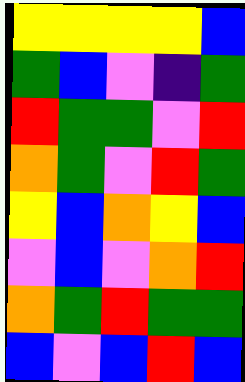[["yellow", "yellow", "yellow", "yellow", "blue"], ["green", "blue", "violet", "indigo", "green"], ["red", "green", "green", "violet", "red"], ["orange", "green", "violet", "red", "green"], ["yellow", "blue", "orange", "yellow", "blue"], ["violet", "blue", "violet", "orange", "red"], ["orange", "green", "red", "green", "green"], ["blue", "violet", "blue", "red", "blue"]]